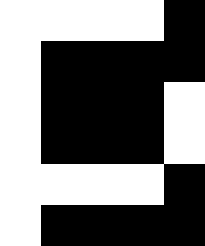[["white", "white", "white", "white", "black"], ["white", "black", "black", "black", "black"], ["white", "black", "black", "black", "white"], ["white", "black", "black", "black", "white"], ["white", "white", "white", "white", "black"], ["white", "black", "black", "black", "black"]]